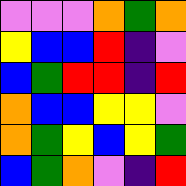[["violet", "violet", "violet", "orange", "green", "orange"], ["yellow", "blue", "blue", "red", "indigo", "violet"], ["blue", "green", "red", "red", "indigo", "red"], ["orange", "blue", "blue", "yellow", "yellow", "violet"], ["orange", "green", "yellow", "blue", "yellow", "green"], ["blue", "green", "orange", "violet", "indigo", "red"]]